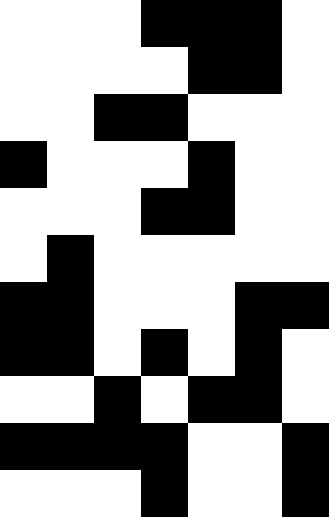[["white", "white", "white", "black", "black", "black", "white"], ["white", "white", "white", "white", "black", "black", "white"], ["white", "white", "black", "black", "white", "white", "white"], ["black", "white", "white", "white", "black", "white", "white"], ["white", "white", "white", "black", "black", "white", "white"], ["white", "black", "white", "white", "white", "white", "white"], ["black", "black", "white", "white", "white", "black", "black"], ["black", "black", "white", "black", "white", "black", "white"], ["white", "white", "black", "white", "black", "black", "white"], ["black", "black", "black", "black", "white", "white", "black"], ["white", "white", "white", "black", "white", "white", "black"]]